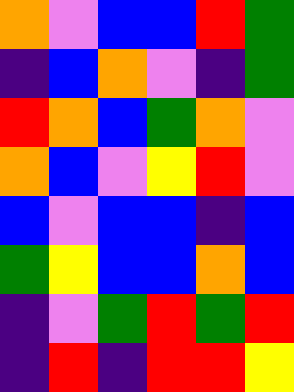[["orange", "violet", "blue", "blue", "red", "green"], ["indigo", "blue", "orange", "violet", "indigo", "green"], ["red", "orange", "blue", "green", "orange", "violet"], ["orange", "blue", "violet", "yellow", "red", "violet"], ["blue", "violet", "blue", "blue", "indigo", "blue"], ["green", "yellow", "blue", "blue", "orange", "blue"], ["indigo", "violet", "green", "red", "green", "red"], ["indigo", "red", "indigo", "red", "red", "yellow"]]